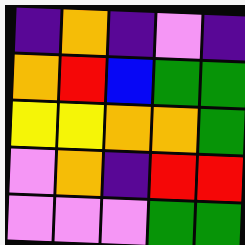[["indigo", "orange", "indigo", "violet", "indigo"], ["orange", "red", "blue", "green", "green"], ["yellow", "yellow", "orange", "orange", "green"], ["violet", "orange", "indigo", "red", "red"], ["violet", "violet", "violet", "green", "green"]]